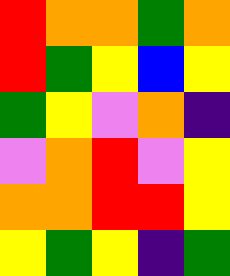[["red", "orange", "orange", "green", "orange"], ["red", "green", "yellow", "blue", "yellow"], ["green", "yellow", "violet", "orange", "indigo"], ["violet", "orange", "red", "violet", "yellow"], ["orange", "orange", "red", "red", "yellow"], ["yellow", "green", "yellow", "indigo", "green"]]